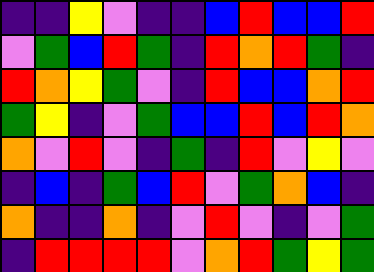[["indigo", "indigo", "yellow", "violet", "indigo", "indigo", "blue", "red", "blue", "blue", "red"], ["violet", "green", "blue", "red", "green", "indigo", "red", "orange", "red", "green", "indigo"], ["red", "orange", "yellow", "green", "violet", "indigo", "red", "blue", "blue", "orange", "red"], ["green", "yellow", "indigo", "violet", "green", "blue", "blue", "red", "blue", "red", "orange"], ["orange", "violet", "red", "violet", "indigo", "green", "indigo", "red", "violet", "yellow", "violet"], ["indigo", "blue", "indigo", "green", "blue", "red", "violet", "green", "orange", "blue", "indigo"], ["orange", "indigo", "indigo", "orange", "indigo", "violet", "red", "violet", "indigo", "violet", "green"], ["indigo", "red", "red", "red", "red", "violet", "orange", "red", "green", "yellow", "green"]]